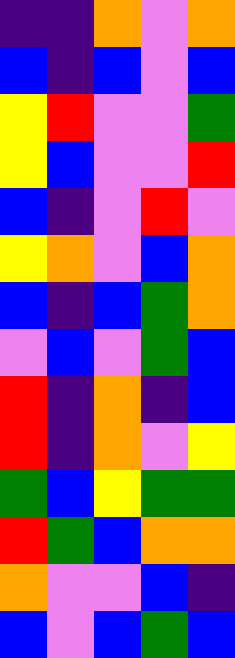[["indigo", "indigo", "orange", "violet", "orange"], ["blue", "indigo", "blue", "violet", "blue"], ["yellow", "red", "violet", "violet", "green"], ["yellow", "blue", "violet", "violet", "red"], ["blue", "indigo", "violet", "red", "violet"], ["yellow", "orange", "violet", "blue", "orange"], ["blue", "indigo", "blue", "green", "orange"], ["violet", "blue", "violet", "green", "blue"], ["red", "indigo", "orange", "indigo", "blue"], ["red", "indigo", "orange", "violet", "yellow"], ["green", "blue", "yellow", "green", "green"], ["red", "green", "blue", "orange", "orange"], ["orange", "violet", "violet", "blue", "indigo"], ["blue", "violet", "blue", "green", "blue"]]